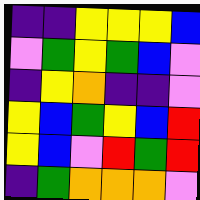[["indigo", "indigo", "yellow", "yellow", "yellow", "blue"], ["violet", "green", "yellow", "green", "blue", "violet"], ["indigo", "yellow", "orange", "indigo", "indigo", "violet"], ["yellow", "blue", "green", "yellow", "blue", "red"], ["yellow", "blue", "violet", "red", "green", "red"], ["indigo", "green", "orange", "orange", "orange", "violet"]]